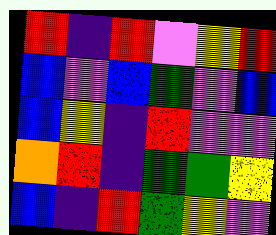[["red", "indigo", "red", "violet", "yellow", "red"], ["blue", "violet", "blue", "green", "violet", "blue"], ["blue", "yellow", "indigo", "red", "violet", "violet"], ["orange", "red", "indigo", "green", "green", "yellow"], ["blue", "indigo", "red", "green", "yellow", "violet"]]